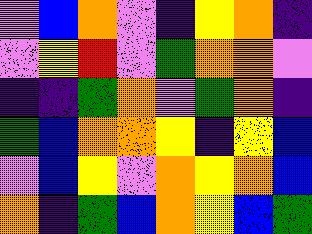[["violet", "blue", "orange", "violet", "indigo", "yellow", "orange", "indigo"], ["violet", "yellow", "red", "violet", "green", "orange", "orange", "violet"], ["indigo", "indigo", "green", "orange", "violet", "green", "orange", "indigo"], ["green", "blue", "orange", "orange", "yellow", "indigo", "yellow", "blue"], ["violet", "blue", "yellow", "violet", "orange", "yellow", "orange", "blue"], ["orange", "indigo", "green", "blue", "orange", "yellow", "blue", "green"]]